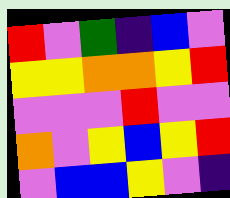[["red", "violet", "green", "indigo", "blue", "violet"], ["yellow", "yellow", "orange", "orange", "yellow", "red"], ["violet", "violet", "violet", "red", "violet", "violet"], ["orange", "violet", "yellow", "blue", "yellow", "red"], ["violet", "blue", "blue", "yellow", "violet", "indigo"]]